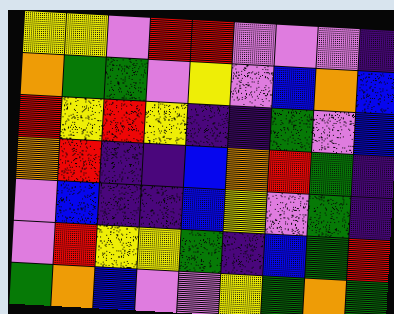[["yellow", "yellow", "violet", "red", "red", "violet", "violet", "violet", "indigo"], ["orange", "green", "green", "violet", "yellow", "violet", "blue", "orange", "blue"], ["red", "yellow", "red", "yellow", "indigo", "indigo", "green", "violet", "blue"], ["orange", "red", "indigo", "indigo", "blue", "orange", "red", "green", "indigo"], ["violet", "blue", "indigo", "indigo", "blue", "yellow", "violet", "green", "indigo"], ["violet", "red", "yellow", "yellow", "green", "indigo", "blue", "green", "red"], ["green", "orange", "blue", "violet", "violet", "yellow", "green", "orange", "green"]]